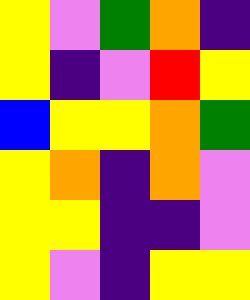[["yellow", "violet", "green", "orange", "indigo"], ["yellow", "indigo", "violet", "red", "yellow"], ["blue", "yellow", "yellow", "orange", "green"], ["yellow", "orange", "indigo", "orange", "violet"], ["yellow", "yellow", "indigo", "indigo", "violet"], ["yellow", "violet", "indigo", "yellow", "yellow"]]